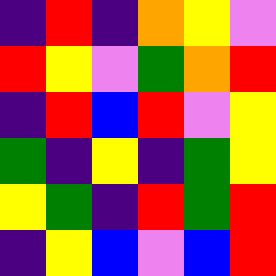[["indigo", "red", "indigo", "orange", "yellow", "violet"], ["red", "yellow", "violet", "green", "orange", "red"], ["indigo", "red", "blue", "red", "violet", "yellow"], ["green", "indigo", "yellow", "indigo", "green", "yellow"], ["yellow", "green", "indigo", "red", "green", "red"], ["indigo", "yellow", "blue", "violet", "blue", "red"]]